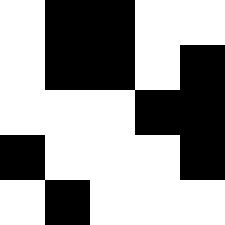[["white", "black", "black", "white", "white"], ["white", "black", "black", "white", "black"], ["white", "white", "white", "black", "black"], ["black", "white", "white", "white", "black"], ["white", "black", "white", "white", "white"]]